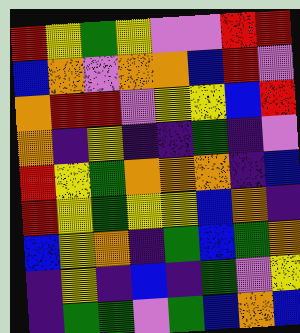[["red", "yellow", "green", "yellow", "violet", "violet", "red", "red"], ["blue", "orange", "violet", "orange", "orange", "blue", "red", "violet"], ["orange", "red", "red", "violet", "yellow", "yellow", "blue", "red"], ["orange", "indigo", "yellow", "indigo", "indigo", "green", "indigo", "violet"], ["red", "yellow", "green", "orange", "orange", "orange", "indigo", "blue"], ["red", "yellow", "green", "yellow", "yellow", "blue", "orange", "indigo"], ["blue", "yellow", "orange", "indigo", "green", "blue", "green", "orange"], ["indigo", "yellow", "indigo", "blue", "indigo", "green", "violet", "yellow"], ["indigo", "green", "green", "violet", "green", "blue", "orange", "blue"]]